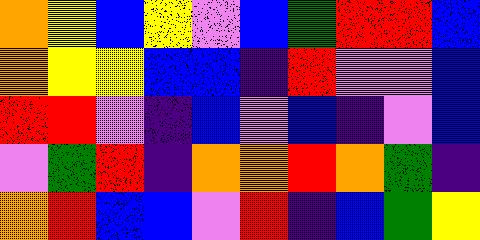[["orange", "yellow", "blue", "yellow", "violet", "blue", "green", "red", "red", "blue"], ["orange", "yellow", "yellow", "blue", "blue", "indigo", "red", "violet", "violet", "blue"], ["red", "red", "violet", "indigo", "blue", "violet", "blue", "indigo", "violet", "blue"], ["violet", "green", "red", "indigo", "orange", "orange", "red", "orange", "green", "indigo"], ["orange", "red", "blue", "blue", "violet", "red", "indigo", "blue", "green", "yellow"]]